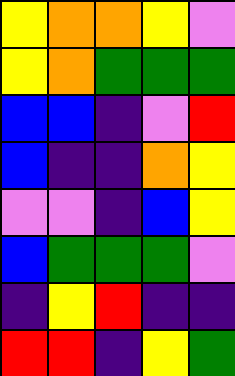[["yellow", "orange", "orange", "yellow", "violet"], ["yellow", "orange", "green", "green", "green"], ["blue", "blue", "indigo", "violet", "red"], ["blue", "indigo", "indigo", "orange", "yellow"], ["violet", "violet", "indigo", "blue", "yellow"], ["blue", "green", "green", "green", "violet"], ["indigo", "yellow", "red", "indigo", "indigo"], ["red", "red", "indigo", "yellow", "green"]]